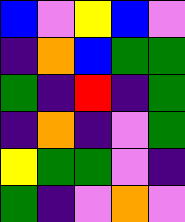[["blue", "violet", "yellow", "blue", "violet"], ["indigo", "orange", "blue", "green", "green"], ["green", "indigo", "red", "indigo", "green"], ["indigo", "orange", "indigo", "violet", "green"], ["yellow", "green", "green", "violet", "indigo"], ["green", "indigo", "violet", "orange", "violet"]]